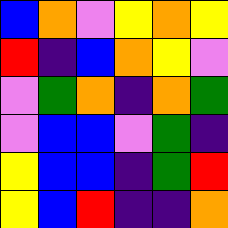[["blue", "orange", "violet", "yellow", "orange", "yellow"], ["red", "indigo", "blue", "orange", "yellow", "violet"], ["violet", "green", "orange", "indigo", "orange", "green"], ["violet", "blue", "blue", "violet", "green", "indigo"], ["yellow", "blue", "blue", "indigo", "green", "red"], ["yellow", "blue", "red", "indigo", "indigo", "orange"]]